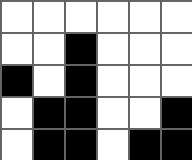[["white", "white", "white", "white", "white", "white"], ["white", "white", "black", "white", "white", "white"], ["black", "white", "black", "white", "white", "white"], ["white", "black", "black", "white", "white", "black"], ["white", "black", "black", "white", "black", "black"]]